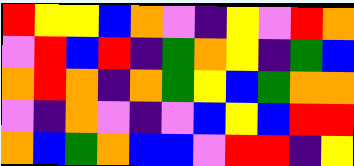[["red", "yellow", "yellow", "blue", "orange", "violet", "indigo", "yellow", "violet", "red", "orange"], ["violet", "red", "blue", "red", "indigo", "green", "orange", "yellow", "indigo", "green", "blue"], ["orange", "red", "orange", "indigo", "orange", "green", "yellow", "blue", "green", "orange", "orange"], ["violet", "indigo", "orange", "violet", "indigo", "violet", "blue", "yellow", "blue", "red", "red"], ["orange", "blue", "green", "orange", "blue", "blue", "violet", "red", "red", "indigo", "yellow"]]